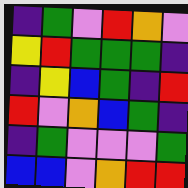[["indigo", "green", "violet", "red", "orange", "violet"], ["yellow", "red", "green", "green", "green", "indigo"], ["indigo", "yellow", "blue", "green", "indigo", "red"], ["red", "violet", "orange", "blue", "green", "indigo"], ["indigo", "green", "violet", "violet", "violet", "green"], ["blue", "blue", "violet", "orange", "red", "red"]]